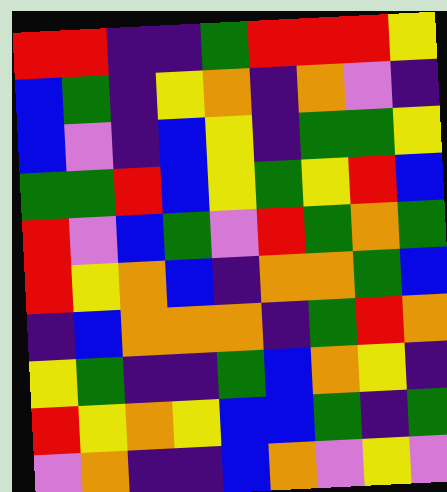[["red", "red", "indigo", "indigo", "green", "red", "red", "red", "yellow"], ["blue", "green", "indigo", "yellow", "orange", "indigo", "orange", "violet", "indigo"], ["blue", "violet", "indigo", "blue", "yellow", "indigo", "green", "green", "yellow"], ["green", "green", "red", "blue", "yellow", "green", "yellow", "red", "blue"], ["red", "violet", "blue", "green", "violet", "red", "green", "orange", "green"], ["red", "yellow", "orange", "blue", "indigo", "orange", "orange", "green", "blue"], ["indigo", "blue", "orange", "orange", "orange", "indigo", "green", "red", "orange"], ["yellow", "green", "indigo", "indigo", "green", "blue", "orange", "yellow", "indigo"], ["red", "yellow", "orange", "yellow", "blue", "blue", "green", "indigo", "green"], ["violet", "orange", "indigo", "indigo", "blue", "orange", "violet", "yellow", "violet"]]